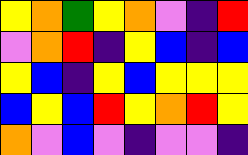[["yellow", "orange", "green", "yellow", "orange", "violet", "indigo", "red"], ["violet", "orange", "red", "indigo", "yellow", "blue", "indigo", "blue"], ["yellow", "blue", "indigo", "yellow", "blue", "yellow", "yellow", "yellow"], ["blue", "yellow", "blue", "red", "yellow", "orange", "red", "yellow"], ["orange", "violet", "blue", "violet", "indigo", "violet", "violet", "indigo"]]